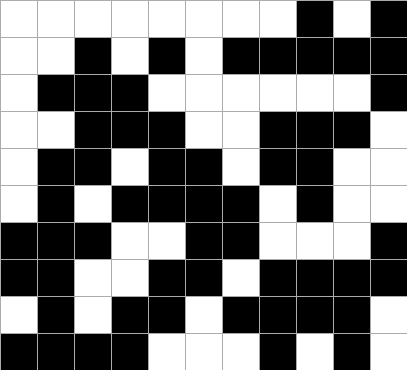[["white", "white", "white", "white", "white", "white", "white", "white", "black", "white", "black"], ["white", "white", "black", "white", "black", "white", "black", "black", "black", "black", "black"], ["white", "black", "black", "black", "white", "white", "white", "white", "white", "white", "black"], ["white", "white", "black", "black", "black", "white", "white", "black", "black", "black", "white"], ["white", "black", "black", "white", "black", "black", "white", "black", "black", "white", "white"], ["white", "black", "white", "black", "black", "black", "black", "white", "black", "white", "white"], ["black", "black", "black", "white", "white", "black", "black", "white", "white", "white", "black"], ["black", "black", "white", "white", "black", "black", "white", "black", "black", "black", "black"], ["white", "black", "white", "black", "black", "white", "black", "black", "black", "black", "white"], ["black", "black", "black", "black", "white", "white", "white", "black", "white", "black", "white"]]